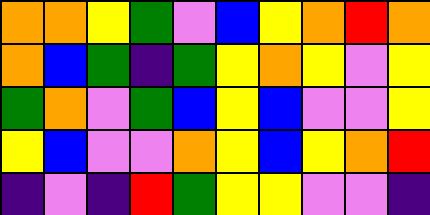[["orange", "orange", "yellow", "green", "violet", "blue", "yellow", "orange", "red", "orange"], ["orange", "blue", "green", "indigo", "green", "yellow", "orange", "yellow", "violet", "yellow"], ["green", "orange", "violet", "green", "blue", "yellow", "blue", "violet", "violet", "yellow"], ["yellow", "blue", "violet", "violet", "orange", "yellow", "blue", "yellow", "orange", "red"], ["indigo", "violet", "indigo", "red", "green", "yellow", "yellow", "violet", "violet", "indigo"]]